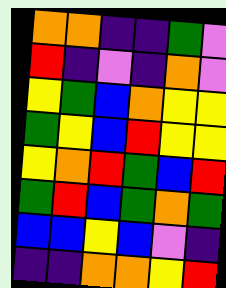[["orange", "orange", "indigo", "indigo", "green", "violet"], ["red", "indigo", "violet", "indigo", "orange", "violet"], ["yellow", "green", "blue", "orange", "yellow", "yellow"], ["green", "yellow", "blue", "red", "yellow", "yellow"], ["yellow", "orange", "red", "green", "blue", "red"], ["green", "red", "blue", "green", "orange", "green"], ["blue", "blue", "yellow", "blue", "violet", "indigo"], ["indigo", "indigo", "orange", "orange", "yellow", "red"]]